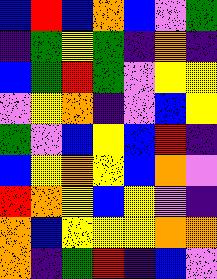[["blue", "red", "blue", "orange", "blue", "violet", "green"], ["indigo", "green", "yellow", "green", "indigo", "orange", "indigo"], ["blue", "green", "red", "green", "violet", "yellow", "yellow"], ["violet", "yellow", "orange", "indigo", "violet", "blue", "yellow"], ["green", "violet", "blue", "yellow", "blue", "red", "indigo"], ["blue", "yellow", "orange", "yellow", "blue", "orange", "violet"], ["red", "orange", "yellow", "blue", "yellow", "violet", "indigo"], ["orange", "blue", "yellow", "yellow", "yellow", "orange", "orange"], ["orange", "indigo", "green", "red", "indigo", "blue", "violet"]]